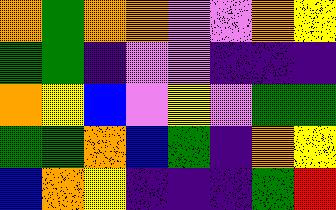[["orange", "green", "orange", "orange", "violet", "violet", "orange", "yellow"], ["green", "green", "indigo", "violet", "violet", "indigo", "indigo", "indigo"], ["orange", "yellow", "blue", "violet", "yellow", "violet", "green", "green"], ["green", "green", "orange", "blue", "green", "indigo", "orange", "yellow"], ["blue", "orange", "yellow", "indigo", "indigo", "indigo", "green", "red"]]